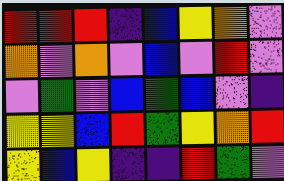[["red", "red", "red", "indigo", "blue", "yellow", "orange", "violet"], ["orange", "violet", "orange", "violet", "blue", "violet", "red", "violet"], ["violet", "green", "violet", "blue", "green", "blue", "violet", "indigo"], ["yellow", "yellow", "blue", "red", "green", "yellow", "orange", "red"], ["yellow", "blue", "yellow", "indigo", "indigo", "red", "green", "violet"]]